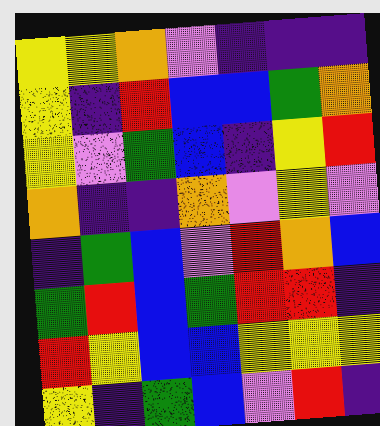[["yellow", "yellow", "orange", "violet", "indigo", "indigo", "indigo"], ["yellow", "indigo", "red", "blue", "blue", "green", "orange"], ["yellow", "violet", "green", "blue", "indigo", "yellow", "red"], ["orange", "indigo", "indigo", "orange", "violet", "yellow", "violet"], ["indigo", "green", "blue", "violet", "red", "orange", "blue"], ["green", "red", "blue", "green", "red", "red", "indigo"], ["red", "yellow", "blue", "blue", "yellow", "yellow", "yellow"], ["yellow", "indigo", "green", "blue", "violet", "red", "indigo"]]